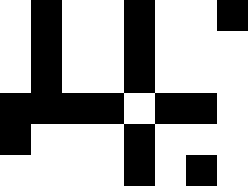[["white", "black", "white", "white", "black", "white", "white", "black"], ["white", "black", "white", "white", "black", "white", "white", "white"], ["white", "black", "white", "white", "black", "white", "white", "white"], ["black", "black", "black", "black", "white", "black", "black", "white"], ["black", "white", "white", "white", "black", "white", "white", "white"], ["white", "white", "white", "white", "black", "white", "black", "white"]]